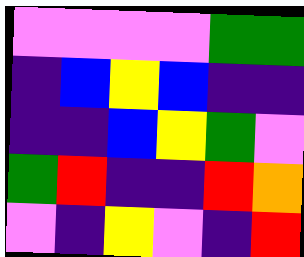[["violet", "violet", "violet", "violet", "green", "green"], ["indigo", "blue", "yellow", "blue", "indigo", "indigo"], ["indigo", "indigo", "blue", "yellow", "green", "violet"], ["green", "red", "indigo", "indigo", "red", "orange"], ["violet", "indigo", "yellow", "violet", "indigo", "red"]]